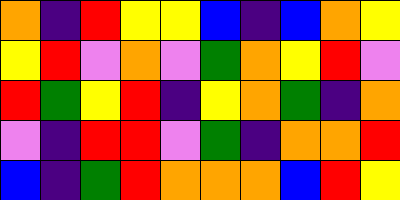[["orange", "indigo", "red", "yellow", "yellow", "blue", "indigo", "blue", "orange", "yellow"], ["yellow", "red", "violet", "orange", "violet", "green", "orange", "yellow", "red", "violet"], ["red", "green", "yellow", "red", "indigo", "yellow", "orange", "green", "indigo", "orange"], ["violet", "indigo", "red", "red", "violet", "green", "indigo", "orange", "orange", "red"], ["blue", "indigo", "green", "red", "orange", "orange", "orange", "blue", "red", "yellow"]]